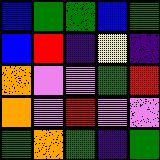[["blue", "green", "green", "blue", "green"], ["blue", "red", "indigo", "yellow", "indigo"], ["orange", "violet", "violet", "green", "red"], ["orange", "violet", "red", "violet", "violet"], ["green", "orange", "green", "indigo", "green"]]